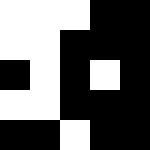[["white", "white", "white", "black", "black"], ["white", "white", "black", "black", "black"], ["black", "white", "black", "white", "black"], ["white", "white", "black", "black", "black"], ["black", "black", "white", "black", "black"]]